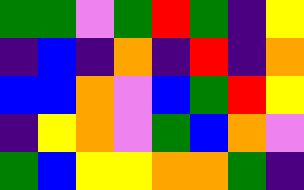[["green", "green", "violet", "green", "red", "green", "indigo", "yellow"], ["indigo", "blue", "indigo", "orange", "indigo", "red", "indigo", "orange"], ["blue", "blue", "orange", "violet", "blue", "green", "red", "yellow"], ["indigo", "yellow", "orange", "violet", "green", "blue", "orange", "violet"], ["green", "blue", "yellow", "yellow", "orange", "orange", "green", "indigo"]]